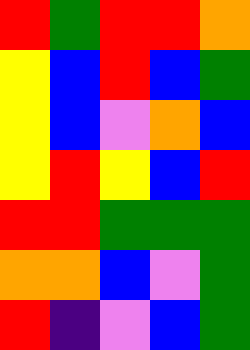[["red", "green", "red", "red", "orange"], ["yellow", "blue", "red", "blue", "green"], ["yellow", "blue", "violet", "orange", "blue"], ["yellow", "red", "yellow", "blue", "red"], ["red", "red", "green", "green", "green"], ["orange", "orange", "blue", "violet", "green"], ["red", "indigo", "violet", "blue", "green"]]